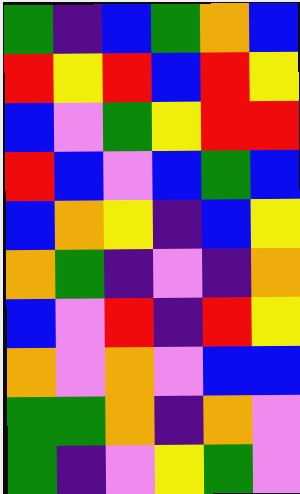[["green", "indigo", "blue", "green", "orange", "blue"], ["red", "yellow", "red", "blue", "red", "yellow"], ["blue", "violet", "green", "yellow", "red", "red"], ["red", "blue", "violet", "blue", "green", "blue"], ["blue", "orange", "yellow", "indigo", "blue", "yellow"], ["orange", "green", "indigo", "violet", "indigo", "orange"], ["blue", "violet", "red", "indigo", "red", "yellow"], ["orange", "violet", "orange", "violet", "blue", "blue"], ["green", "green", "orange", "indigo", "orange", "violet"], ["green", "indigo", "violet", "yellow", "green", "violet"]]